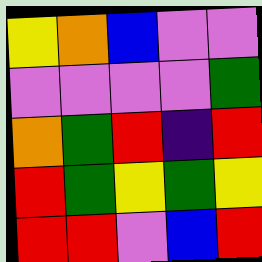[["yellow", "orange", "blue", "violet", "violet"], ["violet", "violet", "violet", "violet", "green"], ["orange", "green", "red", "indigo", "red"], ["red", "green", "yellow", "green", "yellow"], ["red", "red", "violet", "blue", "red"]]